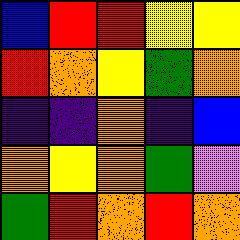[["blue", "red", "red", "yellow", "yellow"], ["red", "orange", "yellow", "green", "orange"], ["indigo", "indigo", "orange", "indigo", "blue"], ["orange", "yellow", "orange", "green", "violet"], ["green", "red", "orange", "red", "orange"]]